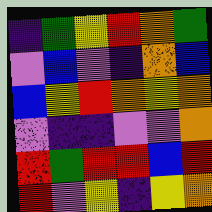[["indigo", "green", "yellow", "red", "orange", "green"], ["violet", "blue", "violet", "indigo", "orange", "blue"], ["blue", "yellow", "red", "orange", "yellow", "orange"], ["violet", "indigo", "indigo", "violet", "violet", "orange"], ["red", "green", "red", "red", "blue", "red"], ["red", "violet", "yellow", "indigo", "yellow", "orange"]]